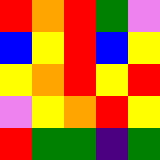[["red", "orange", "red", "green", "violet"], ["blue", "yellow", "red", "blue", "yellow"], ["yellow", "orange", "red", "yellow", "red"], ["violet", "yellow", "orange", "red", "yellow"], ["red", "green", "green", "indigo", "green"]]